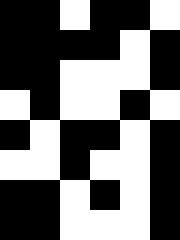[["black", "black", "white", "black", "black", "white"], ["black", "black", "black", "black", "white", "black"], ["black", "black", "white", "white", "white", "black"], ["white", "black", "white", "white", "black", "white"], ["black", "white", "black", "black", "white", "black"], ["white", "white", "black", "white", "white", "black"], ["black", "black", "white", "black", "white", "black"], ["black", "black", "white", "white", "white", "black"]]